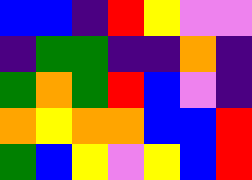[["blue", "blue", "indigo", "red", "yellow", "violet", "violet"], ["indigo", "green", "green", "indigo", "indigo", "orange", "indigo"], ["green", "orange", "green", "red", "blue", "violet", "indigo"], ["orange", "yellow", "orange", "orange", "blue", "blue", "red"], ["green", "blue", "yellow", "violet", "yellow", "blue", "red"]]